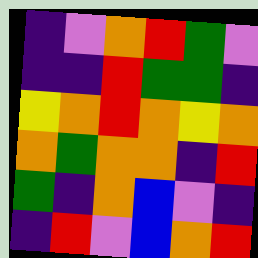[["indigo", "violet", "orange", "red", "green", "violet"], ["indigo", "indigo", "red", "green", "green", "indigo"], ["yellow", "orange", "red", "orange", "yellow", "orange"], ["orange", "green", "orange", "orange", "indigo", "red"], ["green", "indigo", "orange", "blue", "violet", "indigo"], ["indigo", "red", "violet", "blue", "orange", "red"]]